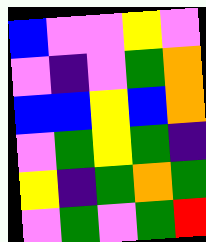[["blue", "violet", "violet", "yellow", "violet"], ["violet", "indigo", "violet", "green", "orange"], ["blue", "blue", "yellow", "blue", "orange"], ["violet", "green", "yellow", "green", "indigo"], ["yellow", "indigo", "green", "orange", "green"], ["violet", "green", "violet", "green", "red"]]